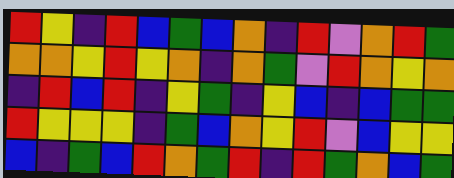[["red", "yellow", "indigo", "red", "blue", "green", "blue", "orange", "indigo", "red", "violet", "orange", "red", "green"], ["orange", "orange", "yellow", "red", "yellow", "orange", "indigo", "orange", "green", "violet", "red", "orange", "yellow", "orange"], ["indigo", "red", "blue", "red", "indigo", "yellow", "green", "indigo", "yellow", "blue", "indigo", "blue", "green", "green"], ["red", "yellow", "yellow", "yellow", "indigo", "green", "blue", "orange", "yellow", "red", "violet", "blue", "yellow", "yellow"], ["blue", "indigo", "green", "blue", "red", "orange", "green", "red", "indigo", "red", "green", "orange", "blue", "green"]]